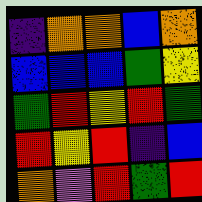[["indigo", "orange", "orange", "blue", "orange"], ["blue", "blue", "blue", "green", "yellow"], ["green", "red", "yellow", "red", "green"], ["red", "yellow", "red", "indigo", "blue"], ["orange", "violet", "red", "green", "red"]]